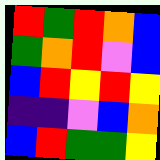[["red", "green", "red", "orange", "blue"], ["green", "orange", "red", "violet", "blue"], ["blue", "red", "yellow", "red", "yellow"], ["indigo", "indigo", "violet", "blue", "orange"], ["blue", "red", "green", "green", "yellow"]]